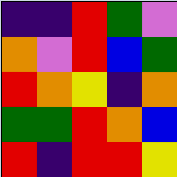[["indigo", "indigo", "red", "green", "violet"], ["orange", "violet", "red", "blue", "green"], ["red", "orange", "yellow", "indigo", "orange"], ["green", "green", "red", "orange", "blue"], ["red", "indigo", "red", "red", "yellow"]]